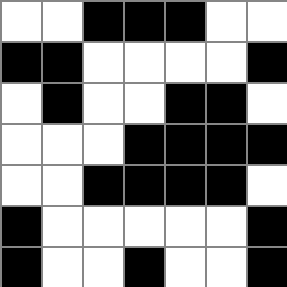[["white", "white", "black", "black", "black", "white", "white"], ["black", "black", "white", "white", "white", "white", "black"], ["white", "black", "white", "white", "black", "black", "white"], ["white", "white", "white", "black", "black", "black", "black"], ["white", "white", "black", "black", "black", "black", "white"], ["black", "white", "white", "white", "white", "white", "black"], ["black", "white", "white", "black", "white", "white", "black"]]